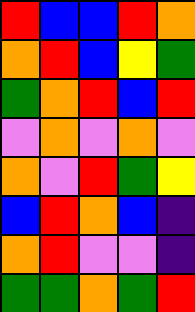[["red", "blue", "blue", "red", "orange"], ["orange", "red", "blue", "yellow", "green"], ["green", "orange", "red", "blue", "red"], ["violet", "orange", "violet", "orange", "violet"], ["orange", "violet", "red", "green", "yellow"], ["blue", "red", "orange", "blue", "indigo"], ["orange", "red", "violet", "violet", "indigo"], ["green", "green", "orange", "green", "red"]]